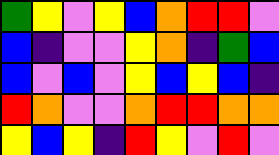[["green", "yellow", "violet", "yellow", "blue", "orange", "red", "red", "violet"], ["blue", "indigo", "violet", "violet", "yellow", "orange", "indigo", "green", "blue"], ["blue", "violet", "blue", "violet", "yellow", "blue", "yellow", "blue", "indigo"], ["red", "orange", "violet", "violet", "orange", "red", "red", "orange", "orange"], ["yellow", "blue", "yellow", "indigo", "red", "yellow", "violet", "red", "violet"]]